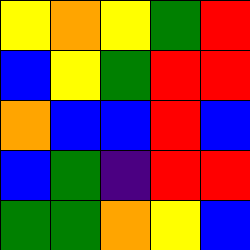[["yellow", "orange", "yellow", "green", "red"], ["blue", "yellow", "green", "red", "red"], ["orange", "blue", "blue", "red", "blue"], ["blue", "green", "indigo", "red", "red"], ["green", "green", "orange", "yellow", "blue"]]